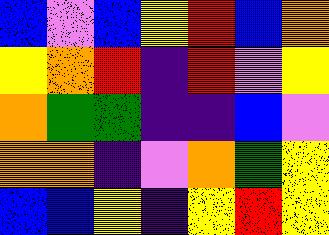[["blue", "violet", "blue", "yellow", "red", "blue", "orange"], ["yellow", "orange", "red", "indigo", "red", "violet", "yellow"], ["orange", "green", "green", "indigo", "indigo", "blue", "violet"], ["orange", "orange", "indigo", "violet", "orange", "green", "yellow"], ["blue", "blue", "yellow", "indigo", "yellow", "red", "yellow"]]